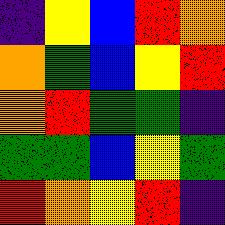[["indigo", "yellow", "blue", "red", "orange"], ["orange", "green", "blue", "yellow", "red"], ["orange", "red", "green", "green", "indigo"], ["green", "green", "blue", "yellow", "green"], ["red", "orange", "yellow", "red", "indigo"]]